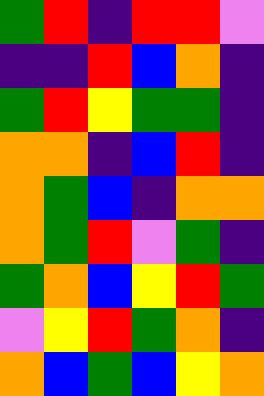[["green", "red", "indigo", "red", "red", "violet"], ["indigo", "indigo", "red", "blue", "orange", "indigo"], ["green", "red", "yellow", "green", "green", "indigo"], ["orange", "orange", "indigo", "blue", "red", "indigo"], ["orange", "green", "blue", "indigo", "orange", "orange"], ["orange", "green", "red", "violet", "green", "indigo"], ["green", "orange", "blue", "yellow", "red", "green"], ["violet", "yellow", "red", "green", "orange", "indigo"], ["orange", "blue", "green", "blue", "yellow", "orange"]]